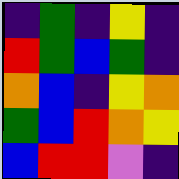[["indigo", "green", "indigo", "yellow", "indigo"], ["red", "green", "blue", "green", "indigo"], ["orange", "blue", "indigo", "yellow", "orange"], ["green", "blue", "red", "orange", "yellow"], ["blue", "red", "red", "violet", "indigo"]]